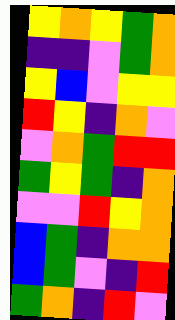[["yellow", "orange", "yellow", "green", "orange"], ["indigo", "indigo", "violet", "green", "orange"], ["yellow", "blue", "violet", "yellow", "yellow"], ["red", "yellow", "indigo", "orange", "violet"], ["violet", "orange", "green", "red", "red"], ["green", "yellow", "green", "indigo", "orange"], ["violet", "violet", "red", "yellow", "orange"], ["blue", "green", "indigo", "orange", "orange"], ["blue", "green", "violet", "indigo", "red"], ["green", "orange", "indigo", "red", "violet"]]